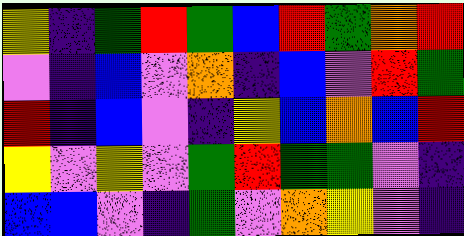[["yellow", "indigo", "green", "red", "green", "blue", "red", "green", "orange", "red"], ["violet", "indigo", "blue", "violet", "orange", "indigo", "blue", "violet", "red", "green"], ["red", "indigo", "blue", "violet", "indigo", "yellow", "blue", "orange", "blue", "red"], ["yellow", "violet", "yellow", "violet", "green", "red", "green", "green", "violet", "indigo"], ["blue", "blue", "violet", "indigo", "green", "violet", "orange", "yellow", "violet", "indigo"]]